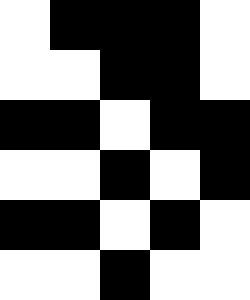[["white", "black", "black", "black", "white"], ["white", "white", "black", "black", "white"], ["black", "black", "white", "black", "black"], ["white", "white", "black", "white", "black"], ["black", "black", "white", "black", "white"], ["white", "white", "black", "white", "white"]]